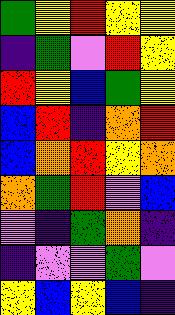[["green", "yellow", "red", "yellow", "yellow"], ["indigo", "green", "violet", "red", "yellow"], ["red", "yellow", "blue", "green", "yellow"], ["blue", "red", "indigo", "orange", "red"], ["blue", "orange", "red", "yellow", "orange"], ["orange", "green", "red", "violet", "blue"], ["violet", "indigo", "green", "orange", "indigo"], ["indigo", "violet", "violet", "green", "violet"], ["yellow", "blue", "yellow", "blue", "indigo"]]